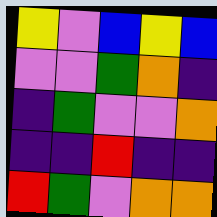[["yellow", "violet", "blue", "yellow", "blue"], ["violet", "violet", "green", "orange", "indigo"], ["indigo", "green", "violet", "violet", "orange"], ["indigo", "indigo", "red", "indigo", "indigo"], ["red", "green", "violet", "orange", "orange"]]